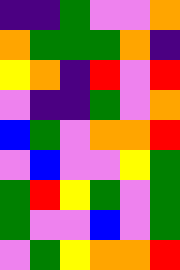[["indigo", "indigo", "green", "violet", "violet", "orange"], ["orange", "green", "green", "green", "orange", "indigo"], ["yellow", "orange", "indigo", "red", "violet", "red"], ["violet", "indigo", "indigo", "green", "violet", "orange"], ["blue", "green", "violet", "orange", "orange", "red"], ["violet", "blue", "violet", "violet", "yellow", "green"], ["green", "red", "yellow", "green", "violet", "green"], ["green", "violet", "violet", "blue", "violet", "green"], ["violet", "green", "yellow", "orange", "orange", "red"]]